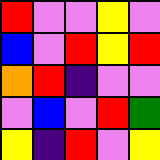[["red", "violet", "violet", "yellow", "violet"], ["blue", "violet", "red", "yellow", "red"], ["orange", "red", "indigo", "violet", "violet"], ["violet", "blue", "violet", "red", "green"], ["yellow", "indigo", "red", "violet", "yellow"]]